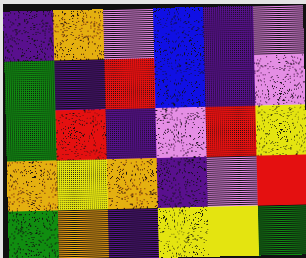[["indigo", "orange", "violet", "blue", "indigo", "violet"], ["green", "indigo", "red", "blue", "indigo", "violet"], ["green", "red", "indigo", "violet", "red", "yellow"], ["orange", "yellow", "orange", "indigo", "violet", "red"], ["green", "orange", "indigo", "yellow", "yellow", "green"]]